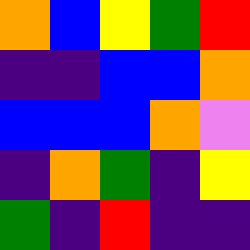[["orange", "blue", "yellow", "green", "red"], ["indigo", "indigo", "blue", "blue", "orange"], ["blue", "blue", "blue", "orange", "violet"], ["indigo", "orange", "green", "indigo", "yellow"], ["green", "indigo", "red", "indigo", "indigo"]]